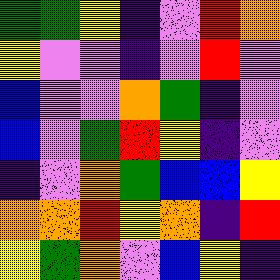[["green", "green", "yellow", "indigo", "violet", "red", "orange"], ["yellow", "violet", "violet", "indigo", "violet", "red", "violet"], ["blue", "violet", "violet", "orange", "green", "indigo", "violet"], ["blue", "violet", "green", "red", "yellow", "indigo", "violet"], ["indigo", "violet", "orange", "green", "blue", "blue", "yellow"], ["orange", "orange", "red", "yellow", "orange", "indigo", "red"], ["yellow", "green", "orange", "violet", "blue", "yellow", "indigo"]]